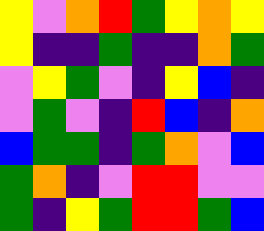[["yellow", "violet", "orange", "red", "green", "yellow", "orange", "yellow"], ["yellow", "indigo", "indigo", "green", "indigo", "indigo", "orange", "green"], ["violet", "yellow", "green", "violet", "indigo", "yellow", "blue", "indigo"], ["violet", "green", "violet", "indigo", "red", "blue", "indigo", "orange"], ["blue", "green", "green", "indigo", "green", "orange", "violet", "blue"], ["green", "orange", "indigo", "violet", "red", "red", "violet", "violet"], ["green", "indigo", "yellow", "green", "red", "red", "green", "blue"]]